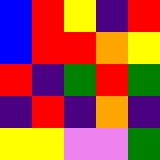[["blue", "red", "yellow", "indigo", "red"], ["blue", "red", "red", "orange", "yellow"], ["red", "indigo", "green", "red", "green"], ["indigo", "red", "indigo", "orange", "indigo"], ["yellow", "yellow", "violet", "violet", "green"]]